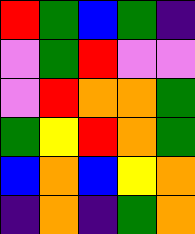[["red", "green", "blue", "green", "indigo"], ["violet", "green", "red", "violet", "violet"], ["violet", "red", "orange", "orange", "green"], ["green", "yellow", "red", "orange", "green"], ["blue", "orange", "blue", "yellow", "orange"], ["indigo", "orange", "indigo", "green", "orange"]]